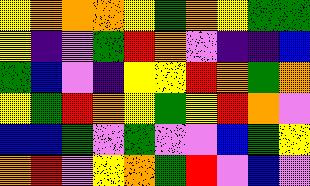[["yellow", "orange", "orange", "orange", "yellow", "green", "orange", "yellow", "green", "green"], ["yellow", "indigo", "violet", "green", "red", "orange", "violet", "indigo", "indigo", "blue"], ["green", "blue", "violet", "indigo", "yellow", "yellow", "red", "orange", "green", "orange"], ["yellow", "green", "red", "orange", "yellow", "green", "yellow", "red", "orange", "violet"], ["blue", "blue", "green", "violet", "green", "violet", "violet", "blue", "green", "yellow"], ["orange", "red", "violet", "yellow", "orange", "green", "red", "violet", "blue", "violet"]]